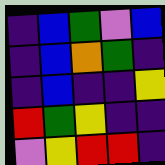[["indigo", "blue", "green", "violet", "blue"], ["indigo", "blue", "orange", "green", "indigo"], ["indigo", "blue", "indigo", "indigo", "yellow"], ["red", "green", "yellow", "indigo", "indigo"], ["violet", "yellow", "red", "red", "indigo"]]